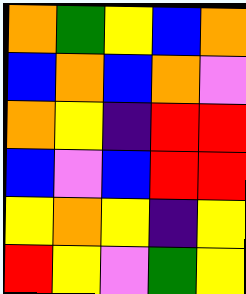[["orange", "green", "yellow", "blue", "orange"], ["blue", "orange", "blue", "orange", "violet"], ["orange", "yellow", "indigo", "red", "red"], ["blue", "violet", "blue", "red", "red"], ["yellow", "orange", "yellow", "indigo", "yellow"], ["red", "yellow", "violet", "green", "yellow"]]